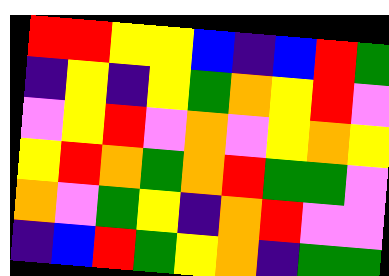[["red", "red", "yellow", "yellow", "blue", "indigo", "blue", "red", "green"], ["indigo", "yellow", "indigo", "yellow", "green", "orange", "yellow", "red", "violet"], ["violet", "yellow", "red", "violet", "orange", "violet", "yellow", "orange", "yellow"], ["yellow", "red", "orange", "green", "orange", "red", "green", "green", "violet"], ["orange", "violet", "green", "yellow", "indigo", "orange", "red", "violet", "violet"], ["indigo", "blue", "red", "green", "yellow", "orange", "indigo", "green", "green"]]